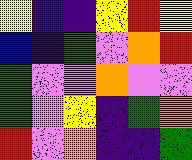[["yellow", "indigo", "indigo", "yellow", "red", "yellow"], ["blue", "indigo", "green", "violet", "orange", "red"], ["green", "violet", "violet", "orange", "violet", "violet"], ["green", "violet", "yellow", "indigo", "green", "orange"], ["red", "violet", "orange", "indigo", "indigo", "green"]]